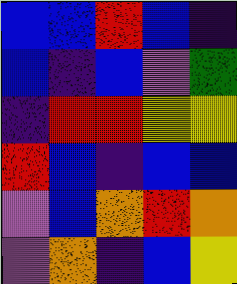[["blue", "blue", "red", "blue", "indigo"], ["blue", "indigo", "blue", "violet", "green"], ["indigo", "red", "red", "yellow", "yellow"], ["red", "blue", "indigo", "blue", "blue"], ["violet", "blue", "orange", "red", "orange"], ["violet", "orange", "indigo", "blue", "yellow"]]